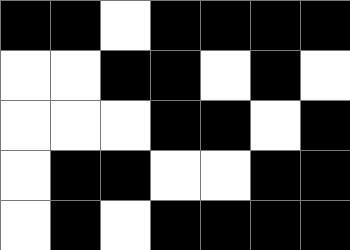[["black", "black", "white", "black", "black", "black", "black"], ["white", "white", "black", "black", "white", "black", "white"], ["white", "white", "white", "black", "black", "white", "black"], ["white", "black", "black", "white", "white", "black", "black"], ["white", "black", "white", "black", "black", "black", "black"]]